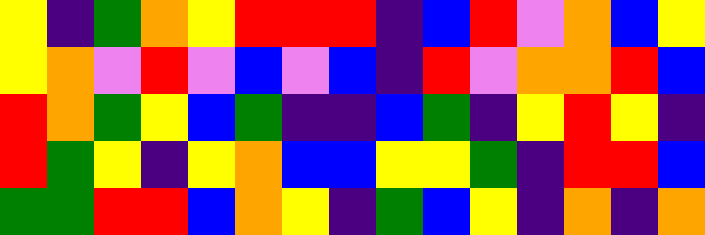[["yellow", "indigo", "green", "orange", "yellow", "red", "red", "red", "indigo", "blue", "red", "violet", "orange", "blue", "yellow"], ["yellow", "orange", "violet", "red", "violet", "blue", "violet", "blue", "indigo", "red", "violet", "orange", "orange", "red", "blue"], ["red", "orange", "green", "yellow", "blue", "green", "indigo", "indigo", "blue", "green", "indigo", "yellow", "red", "yellow", "indigo"], ["red", "green", "yellow", "indigo", "yellow", "orange", "blue", "blue", "yellow", "yellow", "green", "indigo", "red", "red", "blue"], ["green", "green", "red", "red", "blue", "orange", "yellow", "indigo", "green", "blue", "yellow", "indigo", "orange", "indigo", "orange"]]